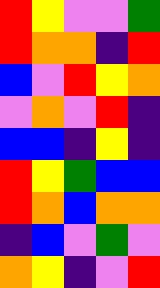[["red", "yellow", "violet", "violet", "green"], ["red", "orange", "orange", "indigo", "red"], ["blue", "violet", "red", "yellow", "orange"], ["violet", "orange", "violet", "red", "indigo"], ["blue", "blue", "indigo", "yellow", "indigo"], ["red", "yellow", "green", "blue", "blue"], ["red", "orange", "blue", "orange", "orange"], ["indigo", "blue", "violet", "green", "violet"], ["orange", "yellow", "indigo", "violet", "red"]]